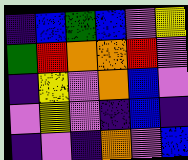[["indigo", "blue", "green", "blue", "violet", "yellow"], ["green", "red", "orange", "orange", "red", "violet"], ["indigo", "yellow", "violet", "orange", "blue", "violet"], ["violet", "yellow", "violet", "indigo", "blue", "indigo"], ["indigo", "violet", "indigo", "orange", "violet", "blue"]]